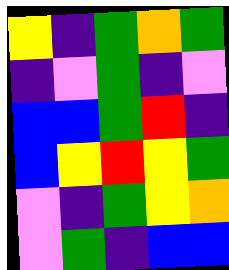[["yellow", "indigo", "green", "orange", "green"], ["indigo", "violet", "green", "indigo", "violet"], ["blue", "blue", "green", "red", "indigo"], ["blue", "yellow", "red", "yellow", "green"], ["violet", "indigo", "green", "yellow", "orange"], ["violet", "green", "indigo", "blue", "blue"]]